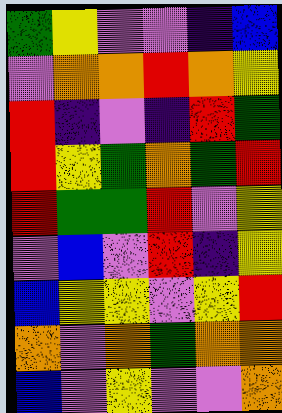[["green", "yellow", "violet", "violet", "indigo", "blue"], ["violet", "orange", "orange", "red", "orange", "yellow"], ["red", "indigo", "violet", "indigo", "red", "green"], ["red", "yellow", "green", "orange", "green", "red"], ["red", "green", "green", "red", "violet", "yellow"], ["violet", "blue", "violet", "red", "indigo", "yellow"], ["blue", "yellow", "yellow", "violet", "yellow", "red"], ["orange", "violet", "orange", "green", "orange", "orange"], ["blue", "violet", "yellow", "violet", "violet", "orange"]]